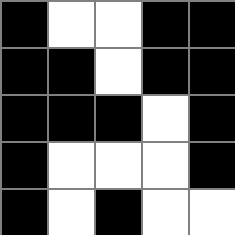[["black", "white", "white", "black", "black"], ["black", "black", "white", "black", "black"], ["black", "black", "black", "white", "black"], ["black", "white", "white", "white", "black"], ["black", "white", "black", "white", "white"]]